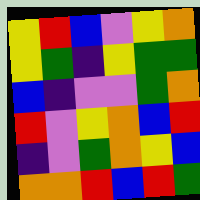[["yellow", "red", "blue", "violet", "yellow", "orange"], ["yellow", "green", "indigo", "yellow", "green", "green"], ["blue", "indigo", "violet", "violet", "green", "orange"], ["red", "violet", "yellow", "orange", "blue", "red"], ["indigo", "violet", "green", "orange", "yellow", "blue"], ["orange", "orange", "red", "blue", "red", "green"]]